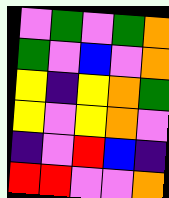[["violet", "green", "violet", "green", "orange"], ["green", "violet", "blue", "violet", "orange"], ["yellow", "indigo", "yellow", "orange", "green"], ["yellow", "violet", "yellow", "orange", "violet"], ["indigo", "violet", "red", "blue", "indigo"], ["red", "red", "violet", "violet", "orange"]]